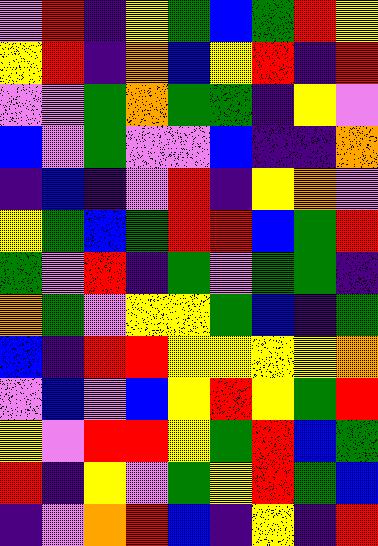[["violet", "red", "indigo", "yellow", "green", "blue", "green", "red", "yellow"], ["yellow", "red", "indigo", "orange", "blue", "yellow", "red", "indigo", "red"], ["violet", "violet", "green", "orange", "green", "green", "indigo", "yellow", "violet"], ["blue", "violet", "green", "violet", "violet", "blue", "indigo", "indigo", "orange"], ["indigo", "blue", "indigo", "violet", "red", "indigo", "yellow", "orange", "violet"], ["yellow", "green", "blue", "green", "red", "red", "blue", "green", "red"], ["green", "violet", "red", "indigo", "green", "violet", "green", "green", "indigo"], ["orange", "green", "violet", "yellow", "yellow", "green", "blue", "indigo", "green"], ["blue", "indigo", "red", "red", "yellow", "yellow", "yellow", "yellow", "orange"], ["violet", "blue", "violet", "blue", "yellow", "red", "yellow", "green", "red"], ["yellow", "violet", "red", "red", "yellow", "green", "red", "blue", "green"], ["red", "indigo", "yellow", "violet", "green", "yellow", "red", "green", "blue"], ["indigo", "violet", "orange", "red", "blue", "indigo", "yellow", "indigo", "red"]]